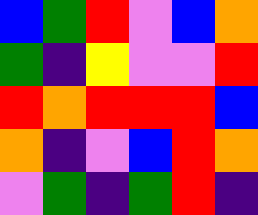[["blue", "green", "red", "violet", "blue", "orange"], ["green", "indigo", "yellow", "violet", "violet", "red"], ["red", "orange", "red", "red", "red", "blue"], ["orange", "indigo", "violet", "blue", "red", "orange"], ["violet", "green", "indigo", "green", "red", "indigo"]]